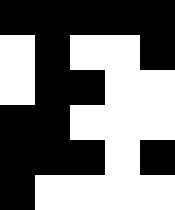[["black", "black", "black", "black", "black"], ["white", "black", "white", "white", "black"], ["white", "black", "black", "white", "white"], ["black", "black", "white", "white", "white"], ["black", "black", "black", "white", "black"], ["black", "white", "white", "white", "white"]]